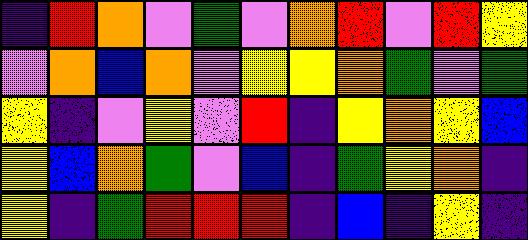[["indigo", "red", "orange", "violet", "green", "violet", "orange", "red", "violet", "red", "yellow"], ["violet", "orange", "blue", "orange", "violet", "yellow", "yellow", "orange", "green", "violet", "green"], ["yellow", "indigo", "violet", "yellow", "violet", "red", "indigo", "yellow", "orange", "yellow", "blue"], ["yellow", "blue", "orange", "green", "violet", "blue", "indigo", "green", "yellow", "orange", "indigo"], ["yellow", "indigo", "green", "red", "red", "red", "indigo", "blue", "indigo", "yellow", "indigo"]]